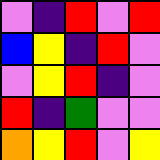[["violet", "indigo", "red", "violet", "red"], ["blue", "yellow", "indigo", "red", "violet"], ["violet", "yellow", "red", "indigo", "violet"], ["red", "indigo", "green", "violet", "violet"], ["orange", "yellow", "red", "violet", "yellow"]]